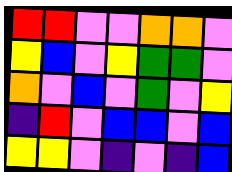[["red", "red", "violet", "violet", "orange", "orange", "violet"], ["yellow", "blue", "violet", "yellow", "green", "green", "violet"], ["orange", "violet", "blue", "violet", "green", "violet", "yellow"], ["indigo", "red", "violet", "blue", "blue", "violet", "blue"], ["yellow", "yellow", "violet", "indigo", "violet", "indigo", "blue"]]